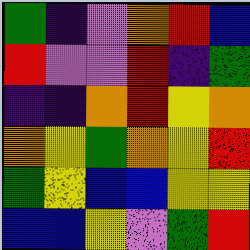[["green", "indigo", "violet", "orange", "red", "blue"], ["red", "violet", "violet", "red", "indigo", "green"], ["indigo", "indigo", "orange", "red", "yellow", "orange"], ["orange", "yellow", "green", "orange", "yellow", "red"], ["green", "yellow", "blue", "blue", "yellow", "yellow"], ["blue", "blue", "yellow", "violet", "green", "red"]]